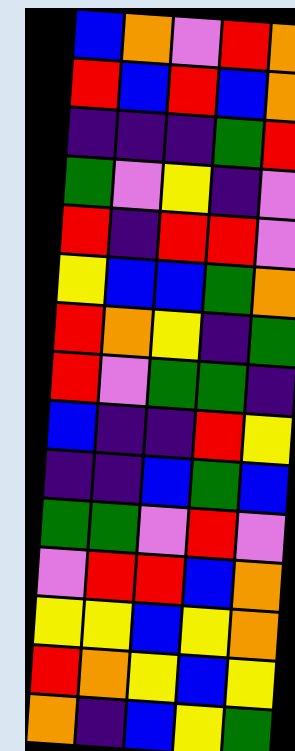[["blue", "orange", "violet", "red", "orange"], ["red", "blue", "red", "blue", "orange"], ["indigo", "indigo", "indigo", "green", "red"], ["green", "violet", "yellow", "indigo", "violet"], ["red", "indigo", "red", "red", "violet"], ["yellow", "blue", "blue", "green", "orange"], ["red", "orange", "yellow", "indigo", "green"], ["red", "violet", "green", "green", "indigo"], ["blue", "indigo", "indigo", "red", "yellow"], ["indigo", "indigo", "blue", "green", "blue"], ["green", "green", "violet", "red", "violet"], ["violet", "red", "red", "blue", "orange"], ["yellow", "yellow", "blue", "yellow", "orange"], ["red", "orange", "yellow", "blue", "yellow"], ["orange", "indigo", "blue", "yellow", "green"]]